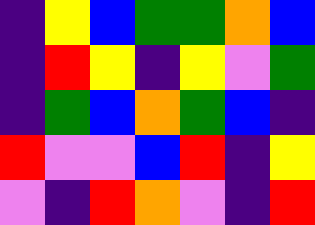[["indigo", "yellow", "blue", "green", "green", "orange", "blue"], ["indigo", "red", "yellow", "indigo", "yellow", "violet", "green"], ["indigo", "green", "blue", "orange", "green", "blue", "indigo"], ["red", "violet", "violet", "blue", "red", "indigo", "yellow"], ["violet", "indigo", "red", "orange", "violet", "indigo", "red"]]